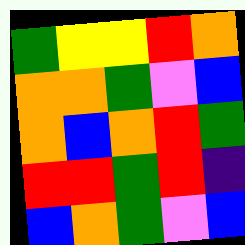[["green", "yellow", "yellow", "red", "orange"], ["orange", "orange", "green", "violet", "blue"], ["orange", "blue", "orange", "red", "green"], ["red", "red", "green", "red", "indigo"], ["blue", "orange", "green", "violet", "blue"]]